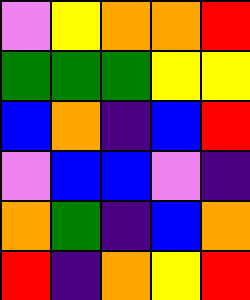[["violet", "yellow", "orange", "orange", "red"], ["green", "green", "green", "yellow", "yellow"], ["blue", "orange", "indigo", "blue", "red"], ["violet", "blue", "blue", "violet", "indigo"], ["orange", "green", "indigo", "blue", "orange"], ["red", "indigo", "orange", "yellow", "red"]]